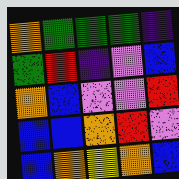[["orange", "green", "green", "green", "indigo"], ["green", "red", "indigo", "violet", "blue"], ["orange", "blue", "violet", "violet", "red"], ["blue", "blue", "orange", "red", "violet"], ["blue", "orange", "yellow", "orange", "blue"]]